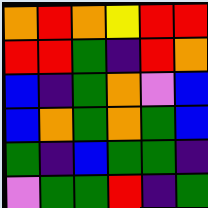[["orange", "red", "orange", "yellow", "red", "red"], ["red", "red", "green", "indigo", "red", "orange"], ["blue", "indigo", "green", "orange", "violet", "blue"], ["blue", "orange", "green", "orange", "green", "blue"], ["green", "indigo", "blue", "green", "green", "indigo"], ["violet", "green", "green", "red", "indigo", "green"]]